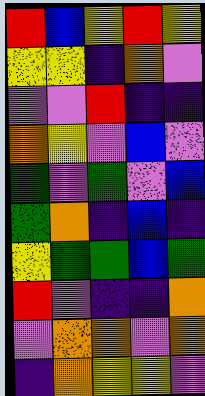[["red", "blue", "yellow", "red", "yellow"], ["yellow", "yellow", "indigo", "orange", "violet"], ["violet", "violet", "red", "indigo", "indigo"], ["orange", "yellow", "violet", "blue", "violet"], ["green", "violet", "green", "violet", "blue"], ["green", "orange", "indigo", "blue", "indigo"], ["yellow", "green", "green", "blue", "green"], ["red", "violet", "indigo", "indigo", "orange"], ["violet", "orange", "orange", "violet", "orange"], ["indigo", "orange", "yellow", "yellow", "violet"]]